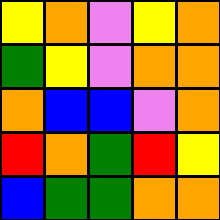[["yellow", "orange", "violet", "yellow", "orange"], ["green", "yellow", "violet", "orange", "orange"], ["orange", "blue", "blue", "violet", "orange"], ["red", "orange", "green", "red", "yellow"], ["blue", "green", "green", "orange", "orange"]]